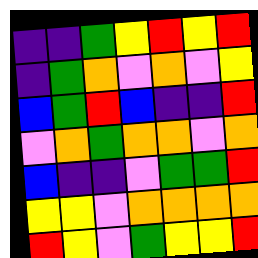[["indigo", "indigo", "green", "yellow", "red", "yellow", "red"], ["indigo", "green", "orange", "violet", "orange", "violet", "yellow"], ["blue", "green", "red", "blue", "indigo", "indigo", "red"], ["violet", "orange", "green", "orange", "orange", "violet", "orange"], ["blue", "indigo", "indigo", "violet", "green", "green", "red"], ["yellow", "yellow", "violet", "orange", "orange", "orange", "orange"], ["red", "yellow", "violet", "green", "yellow", "yellow", "red"]]